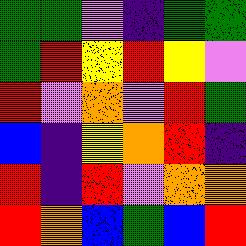[["green", "green", "violet", "indigo", "green", "green"], ["green", "red", "yellow", "red", "yellow", "violet"], ["red", "violet", "orange", "violet", "red", "green"], ["blue", "indigo", "yellow", "orange", "red", "indigo"], ["red", "indigo", "red", "violet", "orange", "orange"], ["red", "orange", "blue", "green", "blue", "red"]]